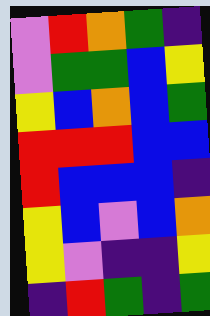[["violet", "red", "orange", "green", "indigo"], ["violet", "green", "green", "blue", "yellow"], ["yellow", "blue", "orange", "blue", "green"], ["red", "red", "red", "blue", "blue"], ["red", "blue", "blue", "blue", "indigo"], ["yellow", "blue", "violet", "blue", "orange"], ["yellow", "violet", "indigo", "indigo", "yellow"], ["indigo", "red", "green", "indigo", "green"]]